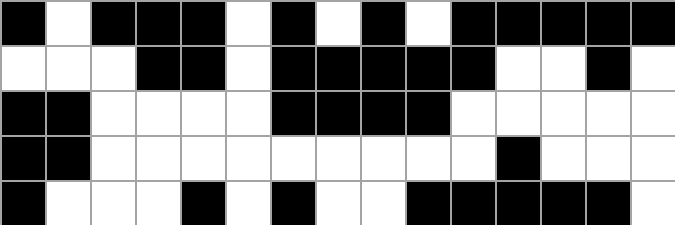[["black", "white", "black", "black", "black", "white", "black", "white", "black", "white", "black", "black", "black", "black", "black"], ["white", "white", "white", "black", "black", "white", "black", "black", "black", "black", "black", "white", "white", "black", "white"], ["black", "black", "white", "white", "white", "white", "black", "black", "black", "black", "white", "white", "white", "white", "white"], ["black", "black", "white", "white", "white", "white", "white", "white", "white", "white", "white", "black", "white", "white", "white"], ["black", "white", "white", "white", "black", "white", "black", "white", "white", "black", "black", "black", "black", "black", "white"]]